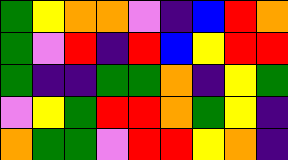[["green", "yellow", "orange", "orange", "violet", "indigo", "blue", "red", "orange"], ["green", "violet", "red", "indigo", "red", "blue", "yellow", "red", "red"], ["green", "indigo", "indigo", "green", "green", "orange", "indigo", "yellow", "green"], ["violet", "yellow", "green", "red", "red", "orange", "green", "yellow", "indigo"], ["orange", "green", "green", "violet", "red", "red", "yellow", "orange", "indigo"]]